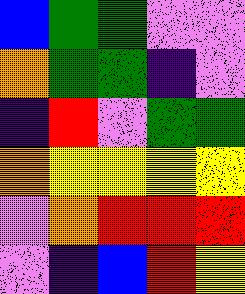[["blue", "green", "green", "violet", "violet"], ["orange", "green", "green", "indigo", "violet"], ["indigo", "red", "violet", "green", "green"], ["orange", "yellow", "yellow", "yellow", "yellow"], ["violet", "orange", "red", "red", "red"], ["violet", "indigo", "blue", "red", "yellow"]]